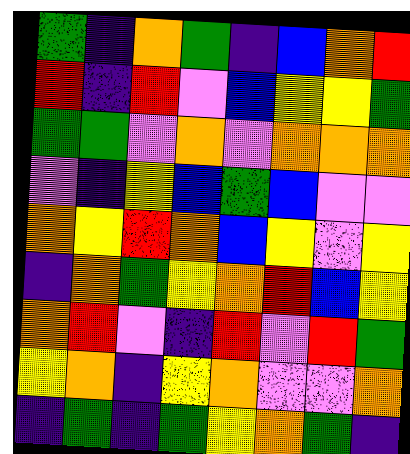[["green", "indigo", "orange", "green", "indigo", "blue", "orange", "red"], ["red", "indigo", "red", "violet", "blue", "yellow", "yellow", "green"], ["green", "green", "violet", "orange", "violet", "orange", "orange", "orange"], ["violet", "indigo", "yellow", "blue", "green", "blue", "violet", "violet"], ["orange", "yellow", "red", "orange", "blue", "yellow", "violet", "yellow"], ["indigo", "orange", "green", "yellow", "orange", "red", "blue", "yellow"], ["orange", "red", "violet", "indigo", "red", "violet", "red", "green"], ["yellow", "orange", "indigo", "yellow", "orange", "violet", "violet", "orange"], ["indigo", "green", "indigo", "green", "yellow", "orange", "green", "indigo"]]